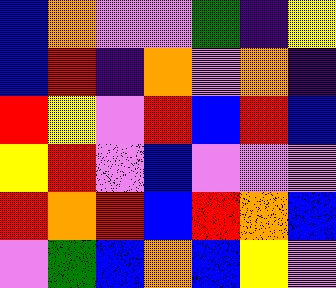[["blue", "orange", "violet", "violet", "green", "indigo", "yellow"], ["blue", "red", "indigo", "orange", "violet", "orange", "indigo"], ["red", "yellow", "violet", "red", "blue", "red", "blue"], ["yellow", "red", "violet", "blue", "violet", "violet", "violet"], ["red", "orange", "red", "blue", "red", "orange", "blue"], ["violet", "green", "blue", "orange", "blue", "yellow", "violet"]]